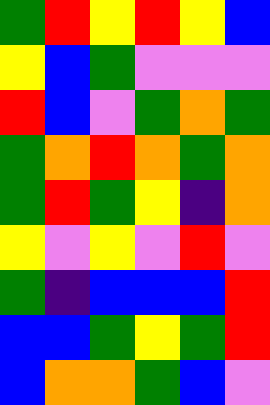[["green", "red", "yellow", "red", "yellow", "blue"], ["yellow", "blue", "green", "violet", "violet", "violet"], ["red", "blue", "violet", "green", "orange", "green"], ["green", "orange", "red", "orange", "green", "orange"], ["green", "red", "green", "yellow", "indigo", "orange"], ["yellow", "violet", "yellow", "violet", "red", "violet"], ["green", "indigo", "blue", "blue", "blue", "red"], ["blue", "blue", "green", "yellow", "green", "red"], ["blue", "orange", "orange", "green", "blue", "violet"]]